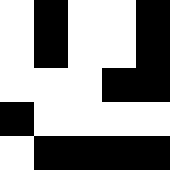[["white", "black", "white", "white", "black"], ["white", "black", "white", "white", "black"], ["white", "white", "white", "black", "black"], ["black", "white", "white", "white", "white"], ["white", "black", "black", "black", "black"]]